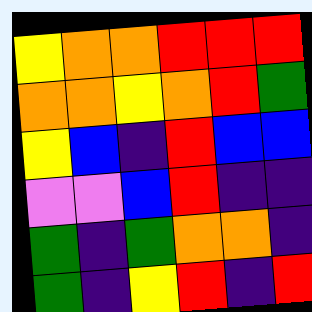[["yellow", "orange", "orange", "red", "red", "red"], ["orange", "orange", "yellow", "orange", "red", "green"], ["yellow", "blue", "indigo", "red", "blue", "blue"], ["violet", "violet", "blue", "red", "indigo", "indigo"], ["green", "indigo", "green", "orange", "orange", "indigo"], ["green", "indigo", "yellow", "red", "indigo", "red"]]